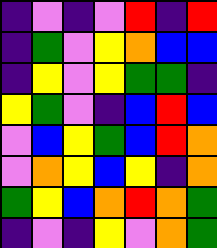[["indigo", "violet", "indigo", "violet", "red", "indigo", "red"], ["indigo", "green", "violet", "yellow", "orange", "blue", "blue"], ["indigo", "yellow", "violet", "yellow", "green", "green", "indigo"], ["yellow", "green", "violet", "indigo", "blue", "red", "blue"], ["violet", "blue", "yellow", "green", "blue", "red", "orange"], ["violet", "orange", "yellow", "blue", "yellow", "indigo", "orange"], ["green", "yellow", "blue", "orange", "red", "orange", "green"], ["indigo", "violet", "indigo", "yellow", "violet", "orange", "green"]]